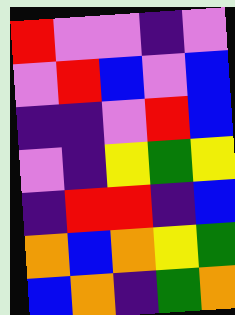[["red", "violet", "violet", "indigo", "violet"], ["violet", "red", "blue", "violet", "blue"], ["indigo", "indigo", "violet", "red", "blue"], ["violet", "indigo", "yellow", "green", "yellow"], ["indigo", "red", "red", "indigo", "blue"], ["orange", "blue", "orange", "yellow", "green"], ["blue", "orange", "indigo", "green", "orange"]]